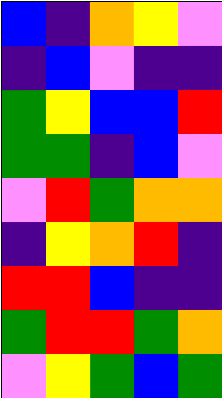[["blue", "indigo", "orange", "yellow", "violet"], ["indigo", "blue", "violet", "indigo", "indigo"], ["green", "yellow", "blue", "blue", "red"], ["green", "green", "indigo", "blue", "violet"], ["violet", "red", "green", "orange", "orange"], ["indigo", "yellow", "orange", "red", "indigo"], ["red", "red", "blue", "indigo", "indigo"], ["green", "red", "red", "green", "orange"], ["violet", "yellow", "green", "blue", "green"]]